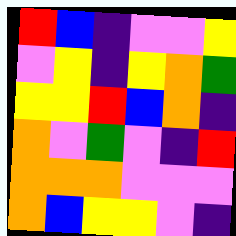[["red", "blue", "indigo", "violet", "violet", "yellow"], ["violet", "yellow", "indigo", "yellow", "orange", "green"], ["yellow", "yellow", "red", "blue", "orange", "indigo"], ["orange", "violet", "green", "violet", "indigo", "red"], ["orange", "orange", "orange", "violet", "violet", "violet"], ["orange", "blue", "yellow", "yellow", "violet", "indigo"]]